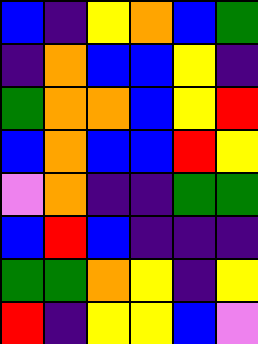[["blue", "indigo", "yellow", "orange", "blue", "green"], ["indigo", "orange", "blue", "blue", "yellow", "indigo"], ["green", "orange", "orange", "blue", "yellow", "red"], ["blue", "orange", "blue", "blue", "red", "yellow"], ["violet", "orange", "indigo", "indigo", "green", "green"], ["blue", "red", "blue", "indigo", "indigo", "indigo"], ["green", "green", "orange", "yellow", "indigo", "yellow"], ["red", "indigo", "yellow", "yellow", "blue", "violet"]]